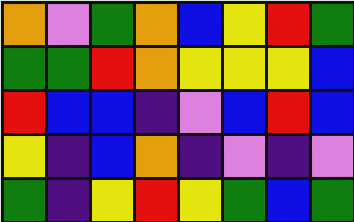[["orange", "violet", "green", "orange", "blue", "yellow", "red", "green"], ["green", "green", "red", "orange", "yellow", "yellow", "yellow", "blue"], ["red", "blue", "blue", "indigo", "violet", "blue", "red", "blue"], ["yellow", "indigo", "blue", "orange", "indigo", "violet", "indigo", "violet"], ["green", "indigo", "yellow", "red", "yellow", "green", "blue", "green"]]